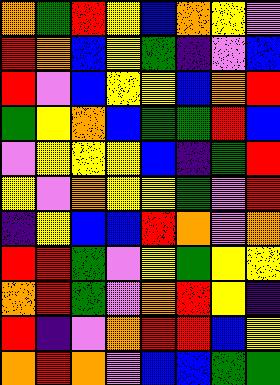[["orange", "green", "red", "yellow", "blue", "orange", "yellow", "violet"], ["red", "orange", "blue", "yellow", "green", "indigo", "violet", "blue"], ["red", "violet", "blue", "yellow", "yellow", "blue", "orange", "red"], ["green", "yellow", "orange", "blue", "green", "green", "red", "blue"], ["violet", "yellow", "yellow", "yellow", "blue", "indigo", "green", "red"], ["yellow", "violet", "orange", "yellow", "yellow", "green", "violet", "red"], ["indigo", "yellow", "blue", "blue", "red", "orange", "violet", "orange"], ["red", "red", "green", "violet", "yellow", "green", "yellow", "yellow"], ["orange", "red", "green", "violet", "orange", "red", "yellow", "indigo"], ["red", "indigo", "violet", "orange", "red", "red", "blue", "yellow"], ["orange", "red", "orange", "violet", "blue", "blue", "green", "green"]]